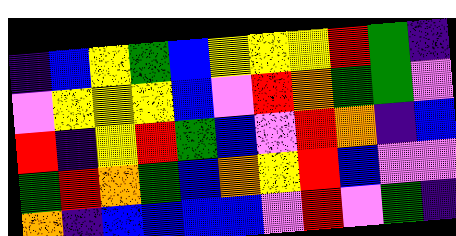[["indigo", "blue", "yellow", "green", "blue", "yellow", "yellow", "yellow", "red", "green", "indigo"], ["violet", "yellow", "yellow", "yellow", "blue", "violet", "red", "orange", "green", "green", "violet"], ["red", "indigo", "yellow", "red", "green", "blue", "violet", "red", "orange", "indigo", "blue"], ["green", "red", "orange", "green", "blue", "orange", "yellow", "red", "blue", "violet", "violet"], ["orange", "indigo", "blue", "blue", "blue", "blue", "violet", "red", "violet", "green", "indigo"]]